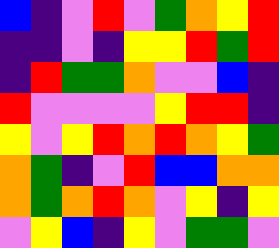[["blue", "indigo", "violet", "red", "violet", "green", "orange", "yellow", "red"], ["indigo", "indigo", "violet", "indigo", "yellow", "yellow", "red", "green", "red"], ["indigo", "red", "green", "green", "orange", "violet", "violet", "blue", "indigo"], ["red", "violet", "violet", "violet", "violet", "yellow", "red", "red", "indigo"], ["yellow", "violet", "yellow", "red", "orange", "red", "orange", "yellow", "green"], ["orange", "green", "indigo", "violet", "red", "blue", "blue", "orange", "orange"], ["orange", "green", "orange", "red", "orange", "violet", "yellow", "indigo", "yellow"], ["violet", "yellow", "blue", "indigo", "yellow", "violet", "green", "green", "violet"]]